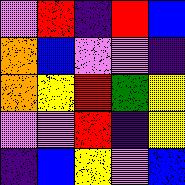[["violet", "red", "indigo", "red", "blue"], ["orange", "blue", "violet", "violet", "indigo"], ["orange", "yellow", "red", "green", "yellow"], ["violet", "violet", "red", "indigo", "yellow"], ["indigo", "blue", "yellow", "violet", "blue"]]